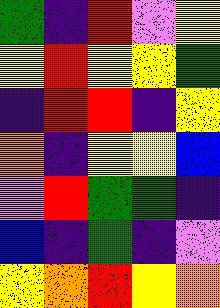[["green", "indigo", "red", "violet", "yellow"], ["yellow", "red", "yellow", "yellow", "green"], ["indigo", "red", "red", "indigo", "yellow"], ["orange", "indigo", "yellow", "yellow", "blue"], ["violet", "red", "green", "green", "indigo"], ["blue", "indigo", "green", "indigo", "violet"], ["yellow", "orange", "red", "yellow", "orange"]]